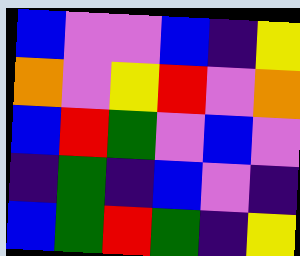[["blue", "violet", "violet", "blue", "indigo", "yellow"], ["orange", "violet", "yellow", "red", "violet", "orange"], ["blue", "red", "green", "violet", "blue", "violet"], ["indigo", "green", "indigo", "blue", "violet", "indigo"], ["blue", "green", "red", "green", "indigo", "yellow"]]